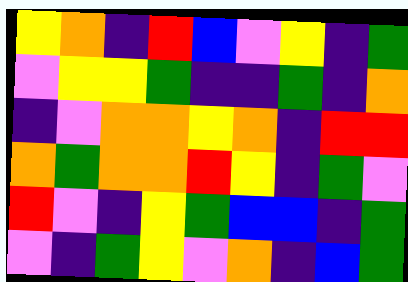[["yellow", "orange", "indigo", "red", "blue", "violet", "yellow", "indigo", "green"], ["violet", "yellow", "yellow", "green", "indigo", "indigo", "green", "indigo", "orange"], ["indigo", "violet", "orange", "orange", "yellow", "orange", "indigo", "red", "red"], ["orange", "green", "orange", "orange", "red", "yellow", "indigo", "green", "violet"], ["red", "violet", "indigo", "yellow", "green", "blue", "blue", "indigo", "green"], ["violet", "indigo", "green", "yellow", "violet", "orange", "indigo", "blue", "green"]]